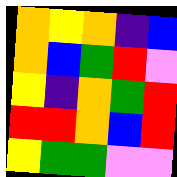[["orange", "yellow", "orange", "indigo", "blue"], ["orange", "blue", "green", "red", "violet"], ["yellow", "indigo", "orange", "green", "red"], ["red", "red", "orange", "blue", "red"], ["yellow", "green", "green", "violet", "violet"]]